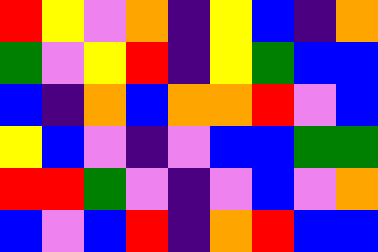[["red", "yellow", "violet", "orange", "indigo", "yellow", "blue", "indigo", "orange"], ["green", "violet", "yellow", "red", "indigo", "yellow", "green", "blue", "blue"], ["blue", "indigo", "orange", "blue", "orange", "orange", "red", "violet", "blue"], ["yellow", "blue", "violet", "indigo", "violet", "blue", "blue", "green", "green"], ["red", "red", "green", "violet", "indigo", "violet", "blue", "violet", "orange"], ["blue", "violet", "blue", "red", "indigo", "orange", "red", "blue", "blue"]]